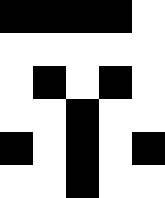[["black", "black", "black", "black", "white"], ["white", "white", "white", "white", "white"], ["white", "black", "white", "black", "white"], ["white", "white", "black", "white", "white"], ["black", "white", "black", "white", "black"], ["white", "white", "black", "white", "white"]]